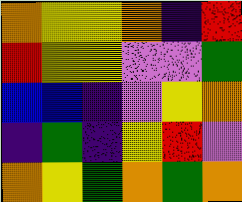[["orange", "yellow", "yellow", "orange", "indigo", "red"], ["red", "yellow", "yellow", "violet", "violet", "green"], ["blue", "blue", "indigo", "violet", "yellow", "orange"], ["indigo", "green", "indigo", "yellow", "red", "violet"], ["orange", "yellow", "green", "orange", "green", "orange"]]